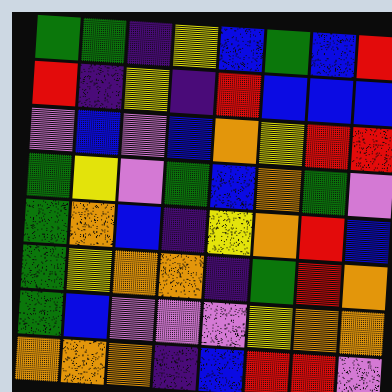[["green", "green", "indigo", "yellow", "blue", "green", "blue", "red"], ["red", "indigo", "yellow", "indigo", "red", "blue", "blue", "blue"], ["violet", "blue", "violet", "blue", "orange", "yellow", "red", "red"], ["green", "yellow", "violet", "green", "blue", "orange", "green", "violet"], ["green", "orange", "blue", "indigo", "yellow", "orange", "red", "blue"], ["green", "yellow", "orange", "orange", "indigo", "green", "red", "orange"], ["green", "blue", "violet", "violet", "violet", "yellow", "orange", "orange"], ["orange", "orange", "orange", "indigo", "blue", "red", "red", "violet"]]